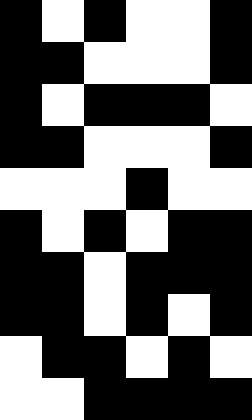[["black", "white", "black", "white", "white", "black"], ["black", "black", "white", "white", "white", "black"], ["black", "white", "black", "black", "black", "white"], ["black", "black", "white", "white", "white", "black"], ["white", "white", "white", "black", "white", "white"], ["black", "white", "black", "white", "black", "black"], ["black", "black", "white", "black", "black", "black"], ["black", "black", "white", "black", "white", "black"], ["white", "black", "black", "white", "black", "white"], ["white", "white", "black", "black", "black", "black"]]